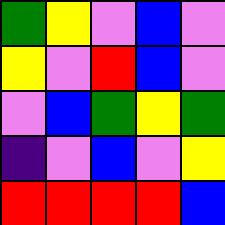[["green", "yellow", "violet", "blue", "violet"], ["yellow", "violet", "red", "blue", "violet"], ["violet", "blue", "green", "yellow", "green"], ["indigo", "violet", "blue", "violet", "yellow"], ["red", "red", "red", "red", "blue"]]